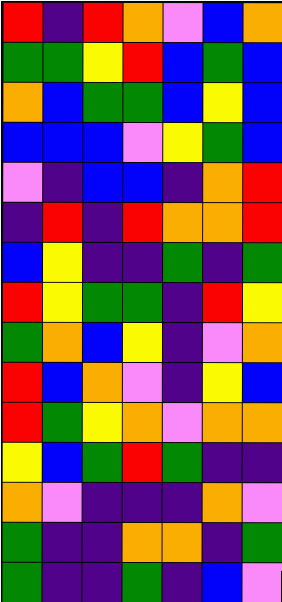[["red", "indigo", "red", "orange", "violet", "blue", "orange"], ["green", "green", "yellow", "red", "blue", "green", "blue"], ["orange", "blue", "green", "green", "blue", "yellow", "blue"], ["blue", "blue", "blue", "violet", "yellow", "green", "blue"], ["violet", "indigo", "blue", "blue", "indigo", "orange", "red"], ["indigo", "red", "indigo", "red", "orange", "orange", "red"], ["blue", "yellow", "indigo", "indigo", "green", "indigo", "green"], ["red", "yellow", "green", "green", "indigo", "red", "yellow"], ["green", "orange", "blue", "yellow", "indigo", "violet", "orange"], ["red", "blue", "orange", "violet", "indigo", "yellow", "blue"], ["red", "green", "yellow", "orange", "violet", "orange", "orange"], ["yellow", "blue", "green", "red", "green", "indigo", "indigo"], ["orange", "violet", "indigo", "indigo", "indigo", "orange", "violet"], ["green", "indigo", "indigo", "orange", "orange", "indigo", "green"], ["green", "indigo", "indigo", "green", "indigo", "blue", "violet"]]